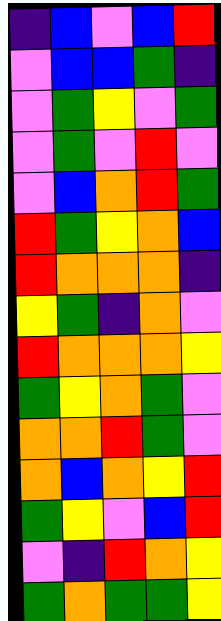[["indigo", "blue", "violet", "blue", "red"], ["violet", "blue", "blue", "green", "indigo"], ["violet", "green", "yellow", "violet", "green"], ["violet", "green", "violet", "red", "violet"], ["violet", "blue", "orange", "red", "green"], ["red", "green", "yellow", "orange", "blue"], ["red", "orange", "orange", "orange", "indigo"], ["yellow", "green", "indigo", "orange", "violet"], ["red", "orange", "orange", "orange", "yellow"], ["green", "yellow", "orange", "green", "violet"], ["orange", "orange", "red", "green", "violet"], ["orange", "blue", "orange", "yellow", "red"], ["green", "yellow", "violet", "blue", "red"], ["violet", "indigo", "red", "orange", "yellow"], ["green", "orange", "green", "green", "yellow"]]